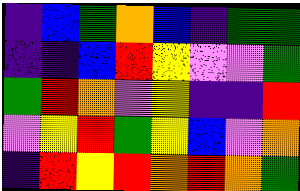[["indigo", "blue", "green", "orange", "blue", "indigo", "green", "green"], ["indigo", "indigo", "blue", "red", "yellow", "violet", "violet", "green"], ["green", "red", "orange", "violet", "yellow", "indigo", "indigo", "red"], ["violet", "yellow", "red", "green", "yellow", "blue", "violet", "orange"], ["indigo", "red", "yellow", "red", "orange", "red", "orange", "green"]]